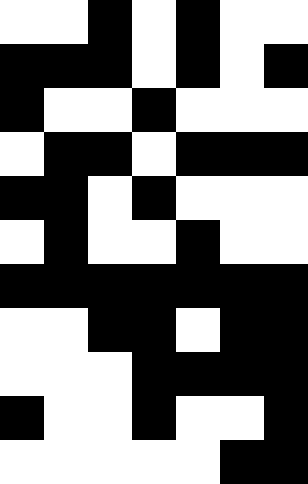[["white", "white", "black", "white", "black", "white", "white"], ["black", "black", "black", "white", "black", "white", "black"], ["black", "white", "white", "black", "white", "white", "white"], ["white", "black", "black", "white", "black", "black", "black"], ["black", "black", "white", "black", "white", "white", "white"], ["white", "black", "white", "white", "black", "white", "white"], ["black", "black", "black", "black", "black", "black", "black"], ["white", "white", "black", "black", "white", "black", "black"], ["white", "white", "white", "black", "black", "black", "black"], ["black", "white", "white", "black", "white", "white", "black"], ["white", "white", "white", "white", "white", "black", "black"]]